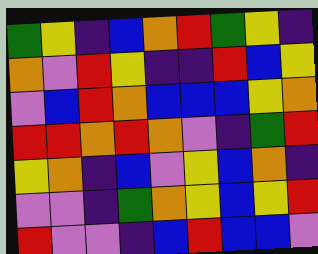[["green", "yellow", "indigo", "blue", "orange", "red", "green", "yellow", "indigo"], ["orange", "violet", "red", "yellow", "indigo", "indigo", "red", "blue", "yellow"], ["violet", "blue", "red", "orange", "blue", "blue", "blue", "yellow", "orange"], ["red", "red", "orange", "red", "orange", "violet", "indigo", "green", "red"], ["yellow", "orange", "indigo", "blue", "violet", "yellow", "blue", "orange", "indigo"], ["violet", "violet", "indigo", "green", "orange", "yellow", "blue", "yellow", "red"], ["red", "violet", "violet", "indigo", "blue", "red", "blue", "blue", "violet"]]